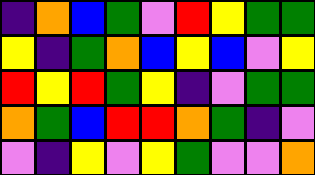[["indigo", "orange", "blue", "green", "violet", "red", "yellow", "green", "green"], ["yellow", "indigo", "green", "orange", "blue", "yellow", "blue", "violet", "yellow"], ["red", "yellow", "red", "green", "yellow", "indigo", "violet", "green", "green"], ["orange", "green", "blue", "red", "red", "orange", "green", "indigo", "violet"], ["violet", "indigo", "yellow", "violet", "yellow", "green", "violet", "violet", "orange"]]